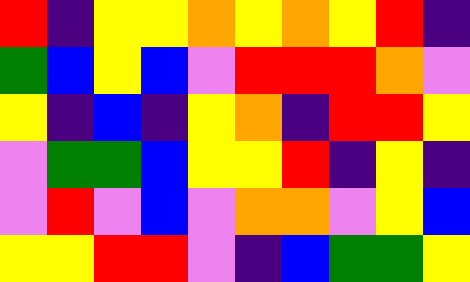[["red", "indigo", "yellow", "yellow", "orange", "yellow", "orange", "yellow", "red", "indigo"], ["green", "blue", "yellow", "blue", "violet", "red", "red", "red", "orange", "violet"], ["yellow", "indigo", "blue", "indigo", "yellow", "orange", "indigo", "red", "red", "yellow"], ["violet", "green", "green", "blue", "yellow", "yellow", "red", "indigo", "yellow", "indigo"], ["violet", "red", "violet", "blue", "violet", "orange", "orange", "violet", "yellow", "blue"], ["yellow", "yellow", "red", "red", "violet", "indigo", "blue", "green", "green", "yellow"]]